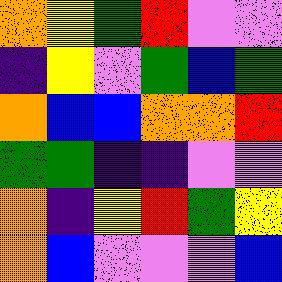[["orange", "yellow", "green", "red", "violet", "violet"], ["indigo", "yellow", "violet", "green", "blue", "green"], ["orange", "blue", "blue", "orange", "orange", "red"], ["green", "green", "indigo", "indigo", "violet", "violet"], ["orange", "indigo", "yellow", "red", "green", "yellow"], ["orange", "blue", "violet", "violet", "violet", "blue"]]